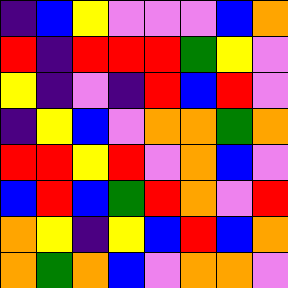[["indigo", "blue", "yellow", "violet", "violet", "violet", "blue", "orange"], ["red", "indigo", "red", "red", "red", "green", "yellow", "violet"], ["yellow", "indigo", "violet", "indigo", "red", "blue", "red", "violet"], ["indigo", "yellow", "blue", "violet", "orange", "orange", "green", "orange"], ["red", "red", "yellow", "red", "violet", "orange", "blue", "violet"], ["blue", "red", "blue", "green", "red", "orange", "violet", "red"], ["orange", "yellow", "indigo", "yellow", "blue", "red", "blue", "orange"], ["orange", "green", "orange", "blue", "violet", "orange", "orange", "violet"]]